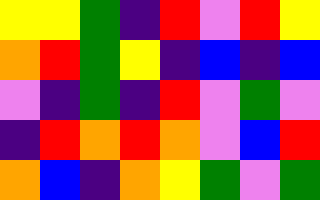[["yellow", "yellow", "green", "indigo", "red", "violet", "red", "yellow"], ["orange", "red", "green", "yellow", "indigo", "blue", "indigo", "blue"], ["violet", "indigo", "green", "indigo", "red", "violet", "green", "violet"], ["indigo", "red", "orange", "red", "orange", "violet", "blue", "red"], ["orange", "blue", "indigo", "orange", "yellow", "green", "violet", "green"]]